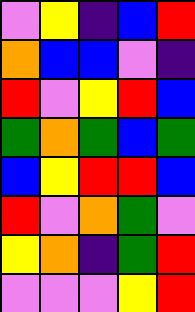[["violet", "yellow", "indigo", "blue", "red"], ["orange", "blue", "blue", "violet", "indigo"], ["red", "violet", "yellow", "red", "blue"], ["green", "orange", "green", "blue", "green"], ["blue", "yellow", "red", "red", "blue"], ["red", "violet", "orange", "green", "violet"], ["yellow", "orange", "indigo", "green", "red"], ["violet", "violet", "violet", "yellow", "red"]]